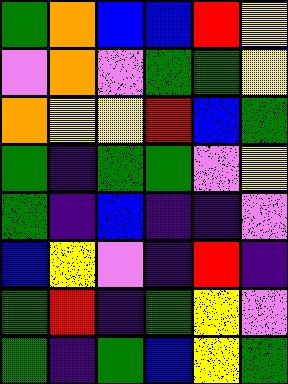[["green", "orange", "blue", "blue", "red", "yellow"], ["violet", "orange", "violet", "green", "green", "yellow"], ["orange", "yellow", "yellow", "red", "blue", "green"], ["green", "indigo", "green", "green", "violet", "yellow"], ["green", "indigo", "blue", "indigo", "indigo", "violet"], ["blue", "yellow", "violet", "indigo", "red", "indigo"], ["green", "red", "indigo", "green", "yellow", "violet"], ["green", "indigo", "green", "blue", "yellow", "green"]]